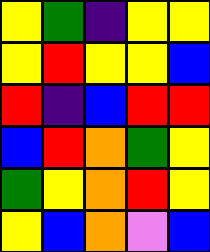[["yellow", "green", "indigo", "yellow", "yellow"], ["yellow", "red", "yellow", "yellow", "blue"], ["red", "indigo", "blue", "red", "red"], ["blue", "red", "orange", "green", "yellow"], ["green", "yellow", "orange", "red", "yellow"], ["yellow", "blue", "orange", "violet", "blue"]]